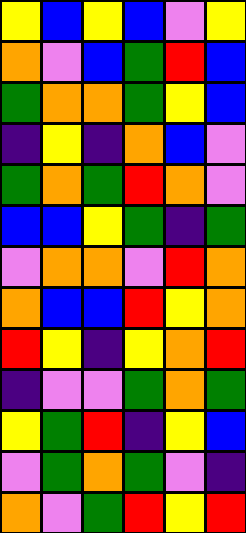[["yellow", "blue", "yellow", "blue", "violet", "yellow"], ["orange", "violet", "blue", "green", "red", "blue"], ["green", "orange", "orange", "green", "yellow", "blue"], ["indigo", "yellow", "indigo", "orange", "blue", "violet"], ["green", "orange", "green", "red", "orange", "violet"], ["blue", "blue", "yellow", "green", "indigo", "green"], ["violet", "orange", "orange", "violet", "red", "orange"], ["orange", "blue", "blue", "red", "yellow", "orange"], ["red", "yellow", "indigo", "yellow", "orange", "red"], ["indigo", "violet", "violet", "green", "orange", "green"], ["yellow", "green", "red", "indigo", "yellow", "blue"], ["violet", "green", "orange", "green", "violet", "indigo"], ["orange", "violet", "green", "red", "yellow", "red"]]